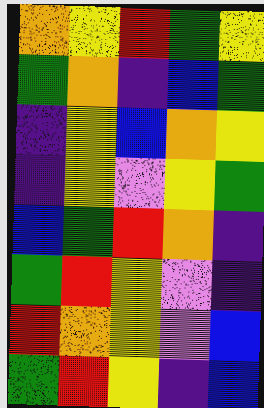[["orange", "yellow", "red", "green", "yellow"], ["green", "orange", "indigo", "blue", "green"], ["indigo", "yellow", "blue", "orange", "yellow"], ["indigo", "yellow", "violet", "yellow", "green"], ["blue", "green", "red", "orange", "indigo"], ["green", "red", "yellow", "violet", "indigo"], ["red", "orange", "yellow", "violet", "blue"], ["green", "red", "yellow", "indigo", "blue"]]